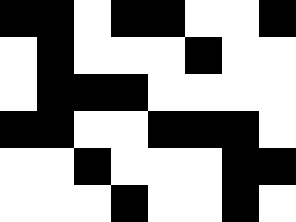[["black", "black", "white", "black", "black", "white", "white", "black"], ["white", "black", "white", "white", "white", "black", "white", "white"], ["white", "black", "black", "black", "white", "white", "white", "white"], ["black", "black", "white", "white", "black", "black", "black", "white"], ["white", "white", "black", "white", "white", "white", "black", "black"], ["white", "white", "white", "black", "white", "white", "black", "white"]]